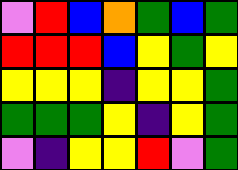[["violet", "red", "blue", "orange", "green", "blue", "green"], ["red", "red", "red", "blue", "yellow", "green", "yellow"], ["yellow", "yellow", "yellow", "indigo", "yellow", "yellow", "green"], ["green", "green", "green", "yellow", "indigo", "yellow", "green"], ["violet", "indigo", "yellow", "yellow", "red", "violet", "green"]]